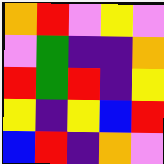[["orange", "red", "violet", "yellow", "violet"], ["violet", "green", "indigo", "indigo", "orange"], ["red", "green", "red", "indigo", "yellow"], ["yellow", "indigo", "yellow", "blue", "red"], ["blue", "red", "indigo", "orange", "violet"]]